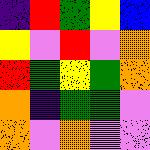[["indigo", "red", "green", "yellow", "blue"], ["yellow", "violet", "red", "violet", "orange"], ["red", "green", "yellow", "green", "orange"], ["orange", "indigo", "green", "green", "violet"], ["orange", "violet", "orange", "violet", "violet"]]